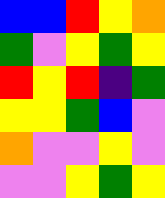[["blue", "blue", "red", "yellow", "orange"], ["green", "violet", "yellow", "green", "yellow"], ["red", "yellow", "red", "indigo", "green"], ["yellow", "yellow", "green", "blue", "violet"], ["orange", "violet", "violet", "yellow", "violet"], ["violet", "violet", "yellow", "green", "yellow"]]